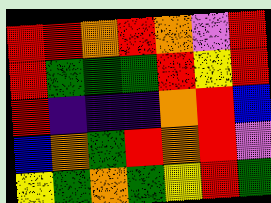[["red", "red", "orange", "red", "orange", "violet", "red"], ["red", "green", "green", "green", "red", "yellow", "red"], ["red", "indigo", "indigo", "indigo", "orange", "red", "blue"], ["blue", "orange", "green", "red", "orange", "red", "violet"], ["yellow", "green", "orange", "green", "yellow", "red", "green"]]